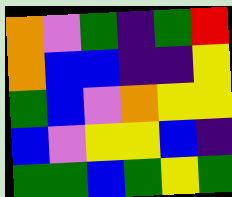[["orange", "violet", "green", "indigo", "green", "red"], ["orange", "blue", "blue", "indigo", "indigo", "yellow"], ["green", "blue", "violet", "orange", "yellow", "yellow"], ["blue", "violet", "yellow", "yellow", "blue", "indigo"], ["green", "green", "blue", "green", "yellow", "green"]]